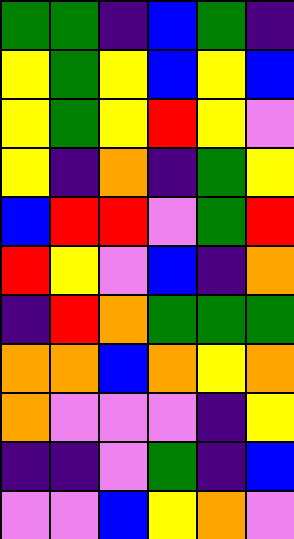[["green", "green", "indigo", "blue", "green", "indigo"], ["yellow", "green", "yellow", "blue", "yellow", "blue"], ["yellow", "green", "yellow", "red", "yellow", "violet"], ["yellow", "indigo", "orange", "indigo", "green", "yellow"], ["blue", "red", "red", "violet", "green", "red"], ["red", "yellow", "violet", "blue", "indigo", "orange"], ["indigo", "red", "orange", "green", "green", "green"], ["orange", "orange", "blue", "orange", "yellow", "orange"], ["orange", "violet", "violet", "violet", "indigo", "yellow"], ["indigo", "indigo", "violet", "green", "indigo", "blue"], ["violet", "violet", "blue", "yellow", "orange", "violet"]]